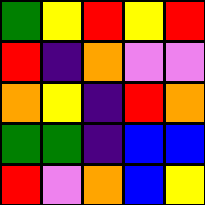[["green", "yellow", "red", "yellow", "red"], ["red", "indigo", "orange", "violet", "violet"], ["orange", "yellow", "indigo", "red", "orange"], ["green", "green", "indigo", "blue", "blue"], ["red", "violet", "orange", "blue", "yellow"]]